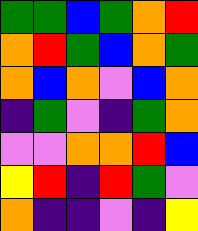[["green", "green", "blue", "green", "orange", "red"], ["orange", "red", "green", "blue", "orange", "green"], ["orange", "blue", "orange", "violet", "blue", "orange"], ["indigo", "green", "violet", "indigo", "green", "orange"], ["violet", "violet", "orange", "orange", "red", "blue"], ["yellow", "red", "indigo", "red", "green", "violet"], ["orange", "indigo", "indigo", "violet", "indigo", "yellow"]]